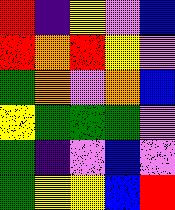[["red", "indigo", "yellow", "violet", "blue"], ["red", "orange", "red", "yellow", "violet"], ["green", "orange", "violet", "orange", "blue"], ["yellow", "green", "green", "green", "violet"], ["green", "indigo", "violet", "blue", "violet"], ["green", "yellow", "yellow", "blue", "red"]]